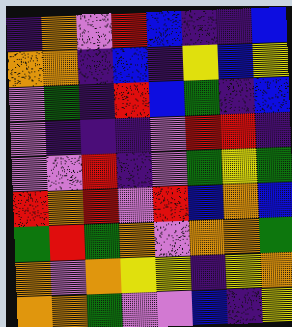[["indigo", "orange", "violet", "red", "blue", "indigo", "indigo", "blue"], ["orange", "orange", "indigo", "blue", "indigo", "yellow", "blue", "yellow"], ["violet", "green", "indigo", "red", "blue", "green", "indigo", "blue"], ["violet", "indigo", "indigo", "indigo", "violet", "red", "red", "indigo"], ["violet", "violet", "red", "indigo", "violet", "green", "yellow", "green"], ["red", "orange", "red", "violet", "red", "blue", "orange", "blue"], ["green", "red", "green", "orange", "violet", "orange", "orange", "green"], ["orange", "violet", "orange", "yellow", "yellow", "indigo", "yellow", "orange"], ["orange", "orange", "green", "violet", "violet", "blue", "indigo", "yellow"]]